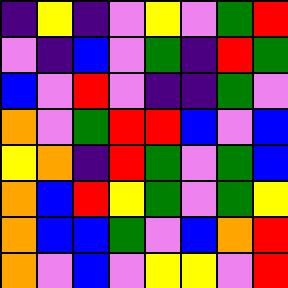[["indigo", "yellow", "indigo", "violet", "yellow", "violet", "green", "red"], ["violet", "indigo", "blue", "violet", "green", "indigo", "red", "green"], ["blue", "violet", "red", "violet", "indigo", "indigo", "green", "violet"], ["orange", "violet", "green", "red", "red", "blue", "violet", "blue"], ["yellow", "orange", "indigo", "red", "green", "violet", "green", "blue"], ["orange", "blue", "red", "yellow", "green", "violet", "green", "yellow"], ["orange", "blue", "blue", "green", "violet", "blue", "orange", "red"], ["orange", "violet", "blue", "violet", "yellow", "yellow", "violet", "red"]]